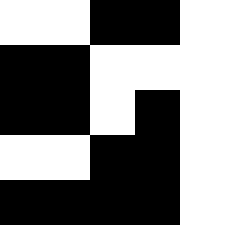[["white", "white", "black", "black", "white"], ["black", "black", "white", "white", "white"], ["black", "black", "white", "black", "white"], ["white", "white", "black", "black", "white"], ["black", "black", "black", "black", "white"]]